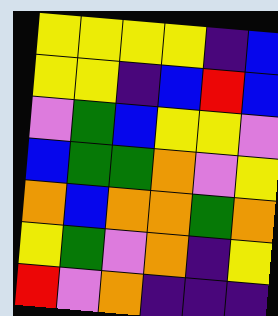[["yellow", "yellow", "yellow", "yellow", "indigo", "blue"], ["yellow", "yellow", "indigo", "blue", "red", "blue"], ["violet", "green", "blue", "yellow", "yellow", "violet"], ["blue", "green", "green", "orange", "violet", "yellow"], ["orange", "blue", "orange", "orange", "green", "orange"], ["yellow", "green", "violet", "orange", "indigo", "yellow"], ["red", "violet", "orange", "indigo", "indigo", "indigo"]]